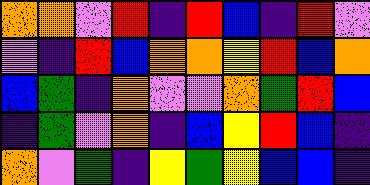[["orange", "orange", "violet", "red", "indigo", "red", "blue", "indigo", "red", "violet"], ["violet", "indigo", "red", "blue", "orange", "orange", "yellow", "red", "blue", "orange"], ["blue", "green", "indigo", "orange", "violet", "violet", "orange", "green", "red", "blue"], ["indigo", "green", "violet", "orange", "indigo", "blue", "yellow", "red", "blue", "indigo"], ["orange", "violet", "green", "indigo", "yellow", "green", "yellow", "blue", "blue", "indigo"]]